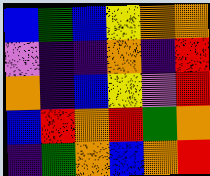[["blue", "green", "blue", "yellow", "orange", "orange"], ["violet", "indigo", "indigo", "orange", "indigo", "red"], ["orange", "indigo", "blue", "yellow", "violet", "red"], ["blue", "red", "orange", "red", "green", "orange"], ["indigo", "green", "orange", "blue", "orange", "red"]]